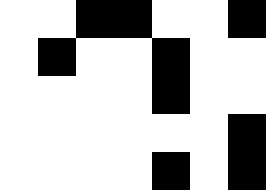[["white", "white", "black", "black", "white", "white", "black"], ["white", "black", "white", "white", "black", "white", "white"], ["white", "white", "white", "white", "black", "white", "white"], ["white", "white", "white", "white", "white", "white", "black"], ["white", "white", "white", "white", "black", "white", "black"]]